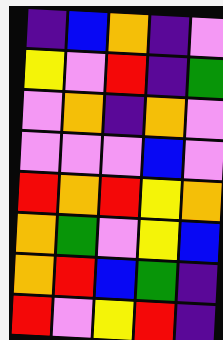[["indigo", "blue", "orange", "indigo", "violet"], ["yellow", "violet", "red", "indigo", "green"], ["violet", "orange", "indigo", "orange", "violet"], ["violet", "violet", "violet", "blue", "violet"], ["red", "orange", "red", "yellow", "orange"], ["orange", "green", "violet", "yellow", "blue"], ["orange", "red", "blue", "green", "indigo"], ["red", "violet", "yellow", "red", "indigo"]]